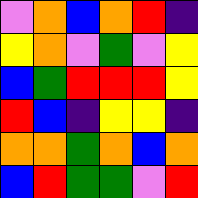[["violet", "orange", "blue", "orange", "red", "indigo"], ["yellow", "orange", "violet", "green", "violet", "yellow"], ["blue", "green", "red", "red", "red", "yellow"], ["red", "blue", "indigo", "yellow", "yellow", "indigo"], ["orange", "orange", "green", "orange", "blue", "orange"], ["blue", "red", "green", "green", "violet", "red"]]